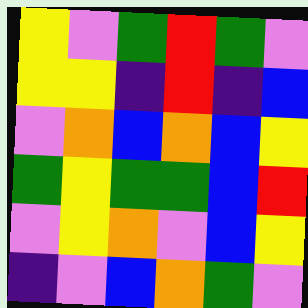[["yellow", "violet", "green", "red", "green", "violet"], ["yellow", "yellow", "indigo", "red", "indigo", "blue"], ["violet", "orange", "blue", "orange", "blue", "yellow"], ["green", "yellow", "green", "green", "blue", "red"], ["violet", "yellow", "orange", "violet", "blue", "yellow"], ["indigo", "violet", "blue", "orange", "green", "violet"]]